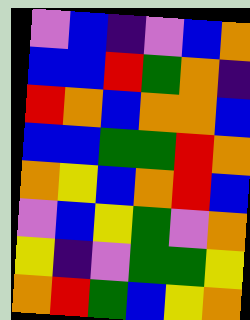[["violet", "blue", "indigo", "violet", "blue", "orange"], ["blue", "blue", "red", "green", "orange", "indigo"], ["red", "orange", "blue", "orange", "orange", "blue"], ["blue", "blue", "green", "green", "red", "orange"], ["orange", "yellow", "blue", "orange", "red", "blue"], ["violet", "blue", "yellow", "green", "violet", "orange"], ["yellow", "indigo", "violet", "green", "green", "yellow"], ["orange", "red", "green", "blue", "yellow", "orange"]]